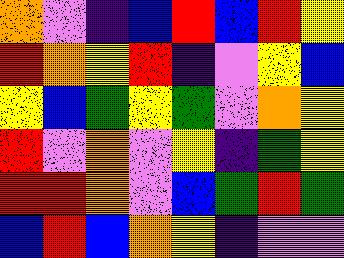[["orange", "violet", "indigo", "blue", "red", "blue", "red", "yellow"], ["red", "orange", "yellow", "red", "indigo", "violet", "yellow", "blue"], ["yellow", "blue", "green", "yellow", "green", "violet", "orange", "yellow"], ["red", "violet", "orange", "violet", "yellow", "indigo", "green", "yellow"], ["red", "red", "orange", "violet", "blue", "green", "red", "green"], ["blue", "red", "blue", "orange", "yellow", "indigo", "violet", "violet"]]